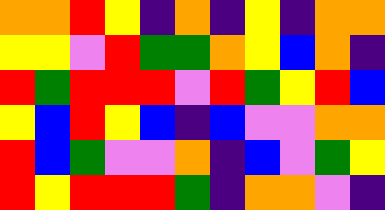[["orange", "orange", "red", "yellow", "indigo", "orange", "indigo", "yellow", "indigo", "orange", "orange"], ["yellow", "yellow", "violet", "red", "green", "green", "orange", "yellow", "blue", "orange", "indigo"], ["red", "green", "red", "red", "red", "violet", "red", "green", "yellow", "red", "blue"], ["yellow", "blue", "red", "yellow", "blue", "indigo", "blue", "violet", "violet", "orange", "orange"], ["red", "blue", "green", "violet", "violet", "orange", "indigo", "blue", "violet", "green", "yellow"], ["red", "yellow", "red", "red", "red", "green", "indigo", "orange", "orange", "violet", "indigo"]]